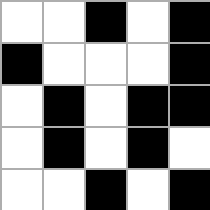[["white", "white", "black", "white", "black"], ["black", "white", "white", "white", "black"], ["white", "black", "white", "black", "black"], ["white", "black", "white", "black", "white"], ["white", "white", "black", "white", "black"]]